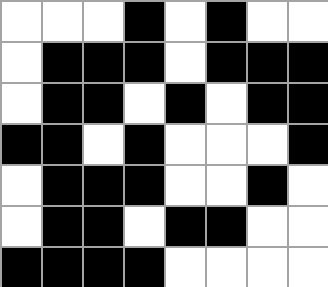[["white", "white", "white", "black", "white", "black", "white", "white"], ["white", "black", "black", "black", "white", "black", "black", "black"], ["white", "black", "black", "white", "black", "white", "black", "black"], ["black", "black", "white", "black", "white", "white", "white", "black"], ["white", "black", "black", "black", "white", "white", "black", "white"], ["white", "black", "black", "white", "black", "black", "white", "white"], ["black", "black", "black", "black", "white", "white", "white", "white"]]